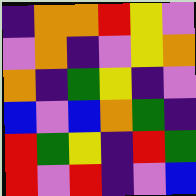[["indigo", "orange", "orange", "red", "yellow", "violet"], ["violet", "orange", "indigo", "violet", "yellow", "orange"], ["orange", "indigo", "green", "yellow", "indigo", "violet"], ["blue", "violet", "blue", "orange", "green", "indigo"], ["red", "green", "yellow", "indigo", "red", "green"], ["red", "violet", "red", "indigo", "violet", "blue"]]